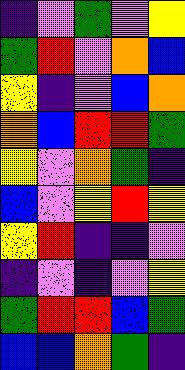[["indigo", "violet", "green", "violet", "yellow"], ["green", "red", "violet", "orange", "blue"], ["yellow", "indigo", "violet", "blue", "orange"], ["orange", "blue", "red", "red", "green"], ["yellow", "violet", "orange", "green", "indigo"], ["blue", "violet", "yellow", "red", "yellow"], ["yellow", "red", "indigo", "indigo", "violet"], ["indigo", "violet", "indigo", "violet", "yellow"], ["green", "red", "red", "blue", "green"], ["blue", "blue", "orange", "green", "indigo"]]